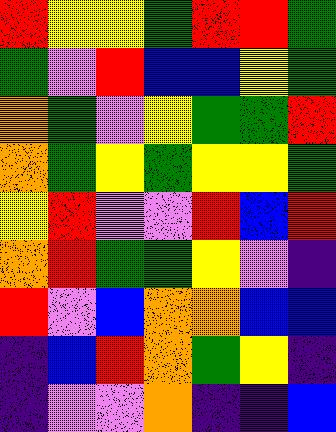[["red", "yellow", "yellow", "green", "red", "red", "green"], ["green", "violet", "red", "blue", "blue", "yellow", "green"], ["orange", "green", "violet", "yellow", "green", "green", "red"], ["orange", "green", "yellow", "green", "yellow", "yellow", "green"], ["yellow", "red", "violet", "violet", "red", "blue", "red"], ["orange", "red", "green", "green", "yellow", "violet", "indigo"], ["red", "violet", "blue", "orange", "orange", "blue", "blue"], ["indigo", "blue", "red", "orange", "green", "yellow", "indigo"], ["indigo", "violet", "violet", "orange", "indigo", "indigo", "blue"]]